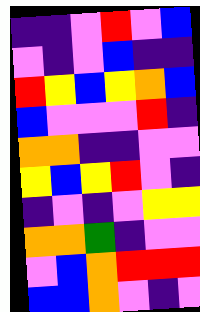[["indigo", "indigo", "violet", "red", "violet", "blue"], ["violet", "indigo", "violet", "blue", "indigo", "indigo"], ["red", "yellow", "blue", "yellow", "orange", "blue"], ["blue", "violet", "violet", "violet", "red", "indigo"], ["orange", "orange", "indigo", "indigo", "violet", "violet"], ["yellow", "blue", "yellow", "red", "violet", "indigo"], ["indigo", "violet", "indigo", "violet", "yellow", "yellow"], ["orange", "orange", "green", "indigo", "violet", "violet"], ["violet", "blue", "orange", "red", "red", "red"], ["blue", "blue", "orange", "violet", "indigo", "violet"]]